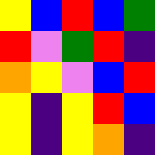[["yellow", "blue", "red", "blue", "green"], ["red", "violet", "green", "red", "indigo"], ["orange", "yellow", "violet", "blue", "red"], ["yellow", "indigo", "yellow", "red", "blue"], ["yellow", "indigo", "yellow", "orange", "indigo"]]